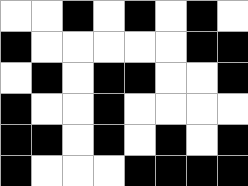[["white", "white", "black", "white", "black", "white", "black", "white"], ["black", "white", "white", "white", "white", "white", "black", "black"], ["white", "black", "white", "black", "black", "white", "white", "black"], ["black", "white", "white", "black", "white", "white", "white", "white"], ["black", "black", "white", "black", "white", "black", "white", "black"], ["black", "white", "white", "white", "black", "black", "black", "black"]]